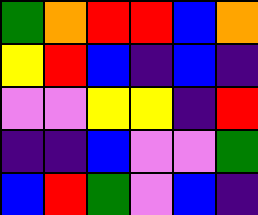[["green", "orange", "red", "red", "blue", "orange"], ["yellow", "red", "blue", "indigo", "blue", "indigo"], ["violet", "violet", "yellow", "yellow", "indigo", "red"], ["indigo", "indigo", "blue", "violet", "violet", "green"], ["blue", "red", "green", "violet", "blue", "indigo"]]